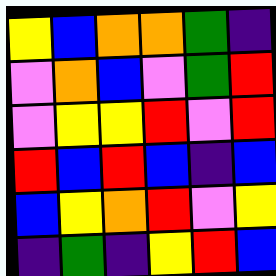[["yellow", "blue", "orange", "orange", "green", "indigo"], ["violet", "orange", "blue", "violet", "green", "red"], ["violet", "yellow", "yellow", "red", "violet", "red"], ["red", "blue", "red", "blue", "indigo", "blue"], ["blue", "yellow", "orange", "red", "violet", "yellow"], ["indigo", "green", "indigo", "yellow", "red", "blue"]]